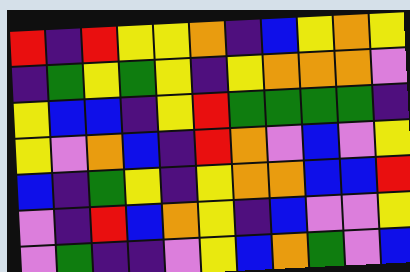[["red", "indigo", "red", "yellow", "yellow", "orange", "indigo", "blue", "yellow", "orange", "yellow"], ["indigo", "green", "yellow", "green", "yellow", "indigo", "yellow", "orange", "orange", "orange", "violet"], ["yellow", "blue", "blue", "indigo", "yellow", "red", "green", "green", "green", "green", "indigo"], ["yellow", "violet", "orange", "blue", "indigo", "red", "orange", "violet", "blue", "violet", "yellow"], ["blue", "indigo", "green", "yellow", "indigo", "yellow", "orange", "orange", "blue", "blue", "red"], ["violet", "indigo", "red", "blue", "orange", "yellow", "indigo", "blue", "violet", "violet", "yellow"], ["violet", "green", "indigo", "indigo", "violet", "yellow", "blue", "orange", "green", "violet", "blue"]]